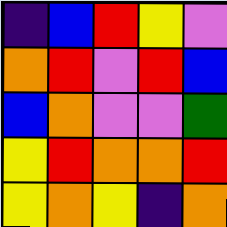[["indigo", "blue", "red", "yellow", "violet"], ["orange", "red", "violet", "red", "blue"], ["blue", "orange", "violet", "violet", "green"], ["yellow", "red", "orange", "orange", "red"], ["yellow", "orange", "yellow", "indigo", "orange"]]